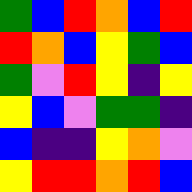[["green", "blue", "red", "orange", "blue", "red"], ["red", "orange", "blue", "yellow", "green", "blue"], ["green", "violet", "red", "yellow", "indigo", "yellow"], ["yellow", "blue", "violet", "green", "green", "indigo"], ["blue", "indigo", "indigo", "yellow", "orange", "violet"], ["yellow", "red", "red", "orange", "red", "blue"]]